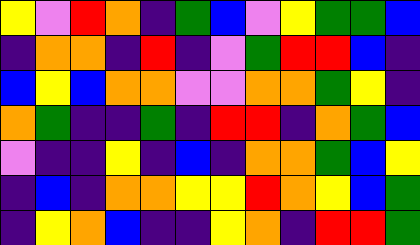[["yellow", "violet", "red", "orange", "indigo", "green", "blue", "violet", "yellow", "green", "green", "blue"], ["indigo", "orange", "orange", "indigo", "red", "indigo", "violet", "green", "red", "red", "blue", "indigo"], ["blue", "yellow", "blue", "orange", "orange", "violet", "violet", "orange", "orange", "green", "yellow", "indigo"], ["orange", "green", "indigo", "indigo", "green", "indigo", "red", "red", "indigo", "orange", "green", "blue"], ["violet", "indigo", "indigo", "yellow", "indigo", "blue", "indigo", "orange", "orange", "green", "blue", "yellow"], ["indigo", "blue", "indigo", "orange", "orange", "yellow", "yellow", "red", "orange", "yellow", "blue", "green"], ["indigo", "yellow", "orange", "blue", "indigo", "indigo", "yellow", "orange", "indigo", "red", "red", "green"]]